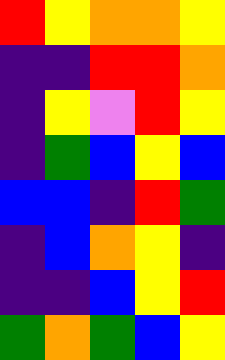[["red", "yellow", "orange", "orange", "yellow"], ["indigo", "indigo", "red", "red", "orange"], ["indigo", "yellow", "violet", "red", "yellow"], ["indigo", "green", "blue", "yellow", "blue"], ["blue", "blue", "indigo", "red", "green"], ["indigo", "blue", "orange", "yellow", "indigo"], ["indigo", "indigo", "blue", "yellow", "red"], ["green", "orange", "green", "blue", "yellow"]]